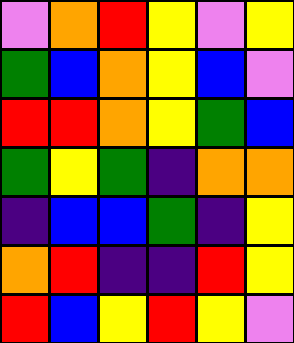[["violet", "orange", "red", "yellow", "violet", "yellow"], ["green", "blue", "orange", "yellow", "blue", "violet"], ["red", "red", "orange", "yellow", "green", "blue"], ["green", "yellow", "green", "indigo", "orange", "orange"], ["indigo", "blue", "blue", "green", "indigo", "yellow"], ["orange", "red", "indigo", "indigo", "red", "yellow"], ["red", "blue", "yellow", "red", "yellow", "violet"]]